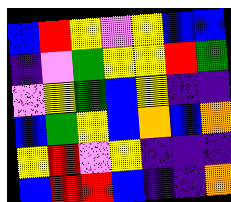[["blue", "red", "yellow", "violet", "yellow", "blue", "blue"], ["indigo", "violet", "green", "yellow", "yellow", "red", "green"], ["violet", "yellow", "green", "blue", "yellow", "indigo", "indigo"], ["blue", "green", "yellow", "blue", "orange", "blue", "orange"], ["yellow", "red", "violet", "yellow", "indigo", "indigo", "indigo"], ["blue", "red", "red", "blue", "indigo", "indigo", "orange"]]